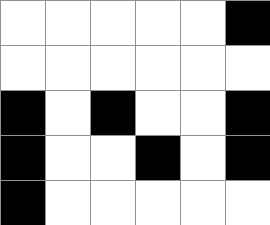[["white", "white", "white", "white", "white", "black"], ["white", "white", "white", "white", "white", "white"], ["black", "white", "black", "white", "white", "black"], ["black", "white", "white", "black", "white", "black"], ["black", "white", "white", "white", "white", "white"]]